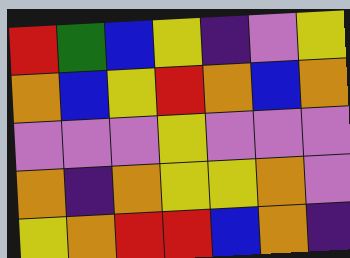[["red", "green", "blue", "yellow", "indigo", "violet", "yellow"], ["orange", "blue", "yellow", "red", "orange", "blue", "orange"], ["violet", "violet", "violet", "yellow", "violet", "violet", "violet"], ["orange", "indigo", "orange", "yellow", "yellow", "orange", "violet"], ["yellow", "orange", "red", "red", "blue", "orange", "indigo"]]